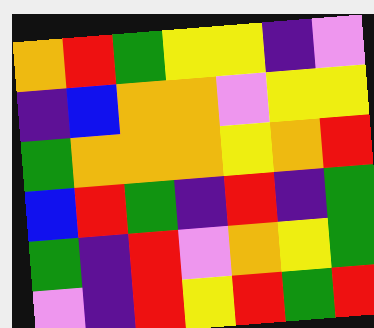[["orange", "red", "green", "yellow", "yellow", "indigo", "violet"], ["indigo", "blue", "orange", "orange", "violet", "yellow", "yellow"], ["green", "orange", "orange", "orange", "yellow", "orange", "red"], ["blue", "red", "green", "indigo", "red", "indigo", "green"], ["green", "indigo", "red", "violet", "orange", "yellow", "green"], ["violet", "indigo", "red", "yellow", "red", "green", "red"]]